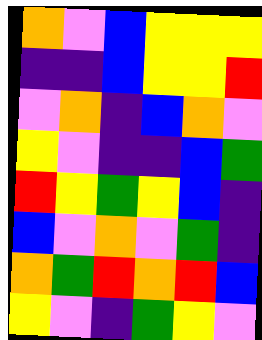[["orange", "violet", "blue", "yellow", "yellow", "yellow"], ["indigo", "indigo", "blue", "yellow", "yellow", "red"], ["violet", "orange", "indigo", "blue", "orange", "violet"], ["yellow", "violet", "indigo", "indigo", "blue", "green"], ["red", "yellow", "green", "yellow", "blue", "indigo"], ["blue", "violet", "orange", "violet", "green", "indigo"], ["orange", "green", "red", "orange", "red", "blue"], ["yellow", "violet", "indigo", "green", "yellow", "violet"]]